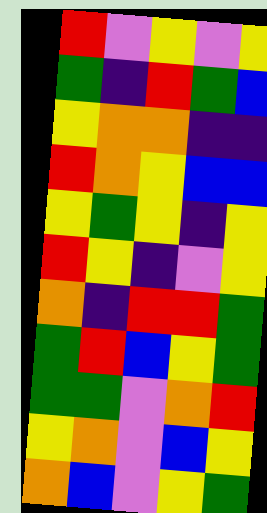[["red", "violet", "yellow", "violet", "yellow"], ["green", "indigo", "red", "green", "blue"], ["yellow", "orange", "orange", "indigo", "indigo"], ["red", "orange", "yellow", "blue", "blue"], ["yellow", "green", "yellow", "indigo", "yellow"], ["red", "yellow", "indigo", "violet", "yellow"], ["orange", "indigo", "red", "red", "green"], ["green", "red", "blue", "yellow", "green"], ["green", "green", "violet", "orange", "red"], ["yellow", "orange", "violet", "blue", "yellow"], ["orange", "blue", "violet", "yellow", "green"]]